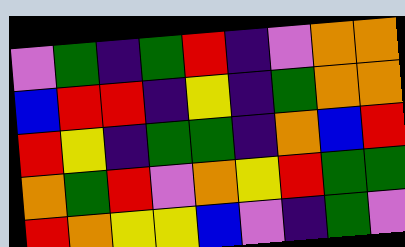[["violet", "green", "indigo", "green", "red", "indigo", "violet", "orange", "orange"], ["blue", "red", "red", "indigo", "yellow", "indigo", "green", "orange", "orange"], ["red", "yellow", "indigo", "green", "green", "indigo", "orange", "blue", "red"], ["orange", "green", "red", "violet", "orange", "yellow", "red", "green", "green"], ["red", "orange", "yellow", "yellow", "blue", "violet", "indigo", "green", "violet"]]